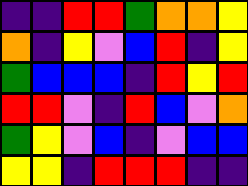[["indigo", "indigo", "red", "red", "green", "orange", "orange", "yellow"], ["orange", "indigo", "yellow", "violet", "blue", "red", "indigo", "yellow"], ["green", "blue", "blue", "blue", "indigo", "red", "yellow", "red"], ["red", "red", "violet", "indigo", "red", "blue", "violet", "orange"], ["green", "yellow", "violet", "blue", "indigo", "violet", "blue", "blue"], ["yellow", "yellow", "indigo", "red", "red", "red", "indigo", "indigo"]]